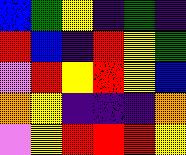[["blue", "green", "yellow", "indigo", "green", "indigo"], ["red", "blue", "indigo", "red", "yellow", "green"], ["violet", "red", "yellow", "red", "yellow", "blue"], ["orange", "yellow", "indigo", "indigo", "indigo", "orange"], ["violet", "yellow", "red", "red", "red", "yellow"]]